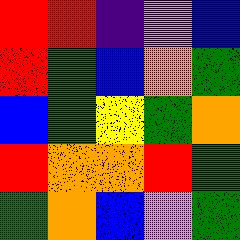[["red", "red", "indigo", "violet", "blue"], ["red", "green", "blue", "orange", "green"], ["blue", "green", "yellow", "green", "orange"], ["red", "orange", "orange", "red", "green"], ["green", "orange", "blue", "violet", "green"]]